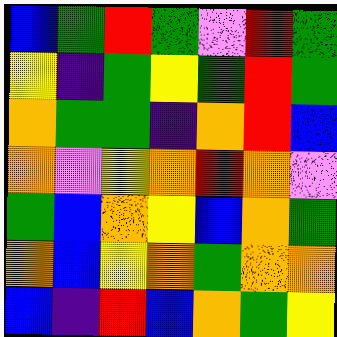[["blue", "green", "red", "green", "violet", "red", "green"], ["yellow", "indigo", "green", "yellow", "green", "red", "green"], ["orange", "green", "green", "indigo", "orange", "red", "blue"], ["orange", "violet", "yellow", "orange", "red", "orange", "violet"], ["green", "blue", "orange", "yellow", "blue", "orange", "green"], ["orange", "blue", "yellow", "orange", "green", "orange", "orange"], ["blue", "indigo", "red", "blue", "orange", "green", "yellow"]]